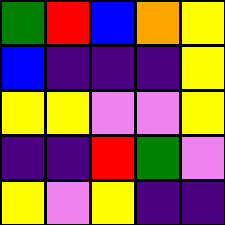[["green", "red", "blue", "orange", "yellow"], ["blue", "indigo", "indigo", "indigo", "yellow"], ["yellow", "yellow", "violet", "violet", "yellow"], ["indigo", "indigo", "red", "green", "violet"], ["yellow", "violet", "yellow", "indigo", "indigo"]]